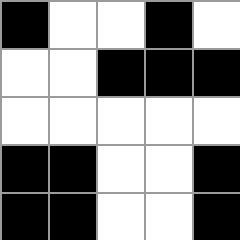[["black", "white", "white", "black", "white"], ["white", "white", "black", "black", "black"], ["white", "white", "white", "white", "white"], ["black", "black", "white", "white", "black"], ["black", "black", "white", "white", "black"]]